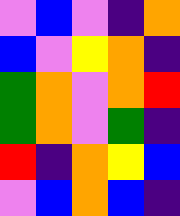[["violet", "blue", "violet", "indigo", "orange"], ["blue", "violet", "yellow", "orange", "indigo"], ["green", "orange", "violet", "orange", "red"], ["green", "orange", "violet", "green", "indigo"], ["red", "indigo", "orange", "yellow", "blue"], ["violet", "blue", "orange", "blue", "indigo"]]